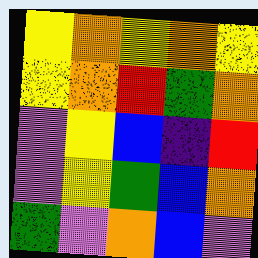[["yellow", "orange", "yellow", "orange", "yellow"], ["yellow", "orange", "red", "green", "orange"], ["violet", "yellow", "blue", "indigo", "red"], ["violet", "yellow", "green", "blue", "orange"], ["green", "violet", "orange", "blue", "violet"]]